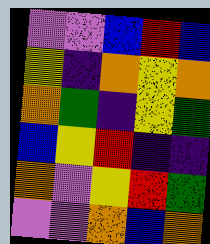[["violet", "violet", "blue", "red", "blue"], ["yellow", "indigo", "orange", "yellow", "orange"], ["orange", "green", "indigo", "yellow", "green"], ["blue", "yellow", "red", "indigo", "indigo"], ["orange", "violet", "yellow", "red", "green"], ["violet", "violet", "orange", "blue", "orange"]]